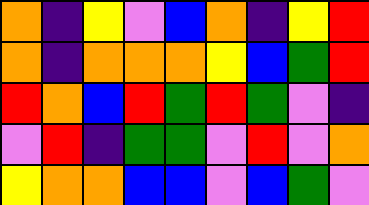[["orange", "indigo", "yellow", "violet", "blue", "orange", "indigo", "yellow", "red"], ["orange", "indigo", "orange", "orange", "orange", "yellow", "blue", "green", "red"], ["red", "orange", "blue", "red", "green", "red", "green", "violet", "indigo"], ["violet", "red", "indigo", "green", "green", "violet", "red", "violet", "orange"], ["yellow", "orange", "orange", "blue", "blue", "violet", "blue", "green", "violet"]]